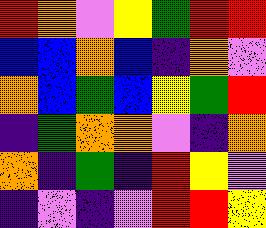[["red", "orange", "violet", "yellow", "green", "red", "red"], ["blue", "blue", "orange", "blue", "indigo", "orange", "violet"], ["orange", "blue", "green", "blue", "yellow", "green", "red"], ["indigo", "green", "orange", "orange", "violet", "indigo", "orange"], ["orange", "indigo", "green", "indigo", "red", "yellow", "violet"], ["indigo", "violet", "indigo", "violet", "red", "red", "yellow"]]